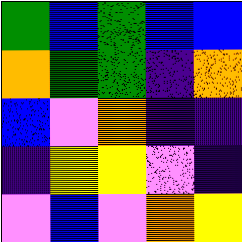[["green", "blue", "green", "blue", "blue"], ["orange", "green", "green", "indigo", "orange"], ["blue", "violet", "orange", "indigo", "indigo"], ["indigo", "yellow", "yellow", "violet", "indigo"], ["violet", "blue", "violet", "orange", "yellow"]]